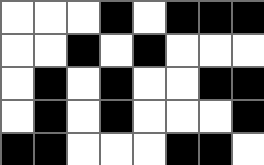[["white", "white", "white", "black", "white", "black", "black", "black"], ["white", "white", "black", "white", "black", "white", "white", "white"], ["white", "black", "white", "black", "white", "white", "black", "black"], ["white", "black", "white", "black", "white", "white", "white", "black"], ["black", "black", "white", "white", "white", "black", "black", "white"]]